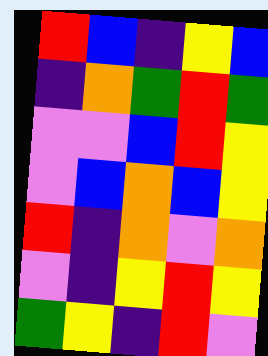[["red", "blue", "indigo", "yellow", "blue"], ["indigo", "orange", "green", "red", "green"], ["violet", "violet", "blue", "red", "yellow"], ["violet", "blue", "orange", "blue", "yellow"], ["red", "indigo", "orange", "violet", "orange"], ["violet", "indigo", "yellow", "red", "yellow"], ["green", "yellow", "indigo", "red", "violet"]]